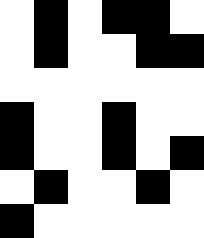[["white", "black", "white", "black", "black", "white"], ["white", "black", "white", "white", "black", "black"], ["white", "white", "white", "white", "white", "white"], ["black", "white", "white", "black", "white", "white"], ["black", "white", "white", "black", "white", "black"], ["white", "black", "white", "white", "black", "white"], ["black", "white", "white", "white", "white", "white"]]